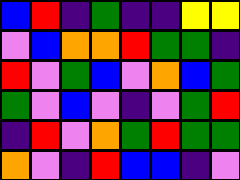[["blue", "red", "indigo", "green", "indigo", "indigo", "yellow", "yellow"], ["violet", "blue", "orange", "orange", "red", "green", "green", "indigo"], ["red", "violet", "green", "blue", "violet", "orange", "blue", "green"], ["green", "violet", "blue", "violet", "indigo", "violet", "green", "red"], ["indigo", "red", "violet", "orange", "green", "red", "green", "green"], ["orange", "violet", "indigo", "red", "blue", "blue", "indigo", "violet"]]